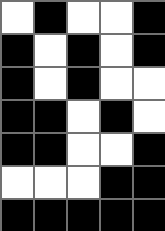[["white", "black", "white", "white", "black"], ["black", "white", "black", "white", "black"], ["black", "white", "black", "white", "white"], ["black", "black", "white", "black", "white"], ["black", "black", "white", "white", "black"], ["white", "white", "white", "black", "black"], ["black", "black", "black", "black", "black"]]